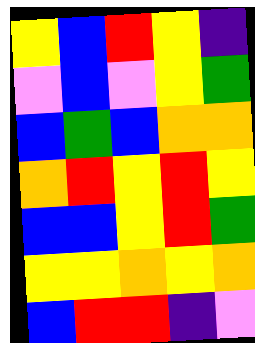[["yellow", "blue", "red", "yellow", "indigo"], ["violet", "blue", "violet", "yellow", "green"], ["blue", "green", "blue", "orange", "orange"], ["orange", "red", "yellow", "red", "yellow"], ["blue", "blue", "yellow", "red", "green"], ["yellow", "yellow", "orange", "yellow", "orange"], ["blue", "red", "red", "indigo", "violet"]]